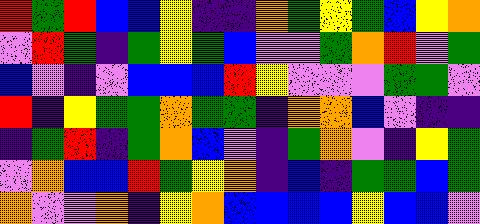[["red", "green", "red", "blue", "blue", "yellow", "indigo", "indigo", "orange", "green", "yellow", "green", "blue", "yellow", "orange"], ["violet", "red", "green", "indigo", "green", "yellow", "green", "blue", "violet", "violet", "green", "orange", "red", "violet", "green"], ["blue", "violet", "indigo", "violet", "blue", "blue", "blue", "red", "yellow", "violet", "violet", "violet", "green", "green", "violet"], ["red", "indigo", "yellow", "green", "green", "orange", "green", "green", "indigo", "orange", "orange", "blue", "violet", "indigo", "indigo"], ["indigo", "green", "red", "indigo", "green", "orange", "blue", "violet", "indigo", "green", "orange", "violet", "indigo", "yellow", "green"], ["violet", "orange", "blue", "blue", "red", "green", "yellow", "orange", "indigo", "blue", "indigo", "green", "green", "blue", "green"], ["orange", "violet", "violet", "orange", "indigo", "yellow", "orange", "blue", "blue", "blue", "blue", "yellow", "blue", "blue", "violet"]]